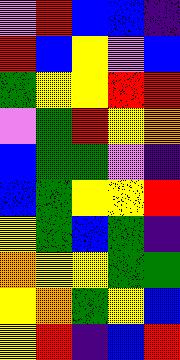[["violet", "red", "blue", "blue", "indigo"], ["red", "blue", "yellow", "violet", "blue"], ["green", "yellow", "yellow", "red", "red"], ["violet", "green", "red", "yellow", "orange"], ["blue", "green", "green", "violet", "indigo"], ["blue", "green", "yellow", "yellow", "red"], ["yellow", "green", "blue", "green", "indigo"], ["orange", "yellow", "yellow", "green", "green"], ["yellow", "orange", "green", "yellow", "blue"], ["yellow", "red", "indigo", "blue", "red"]]